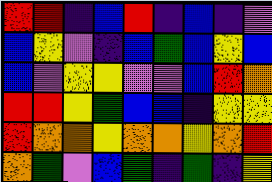[["red", "red", "indigo", "blue", "red", "indigo", "blue", "indigo", "violet"], ["blue", "yellow", "violet", "indigo", "blue", "green", "blue", "yellow", "blue"], ["blue", "violet", "yellow", "yellow", "violet", "violet", "blue", "red", "orange"], ["red", "red", "yellow", "green", "blue", "blue", "indigo", "yellow", "yellow"], ["red", "orange", "orange", "yellow", "orange", "orange", "yellow", "orange", "red"], ["orange", "green", "violet", "blue", "green", "indigo", "green", "indigo", "yellow"]]